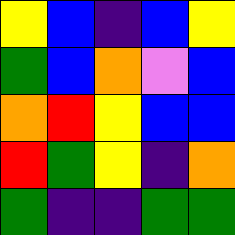[["yellow", "blue", "indigo", "blue", "yellow"], ["green", "blue", "orange", "violet", "blue"], ["orange", "red", "yellow", "blue", "blue"], ["red", "green", "yellow", "indigo", "orange"], ["green", "indigo", "indigo", "green", "green"]]